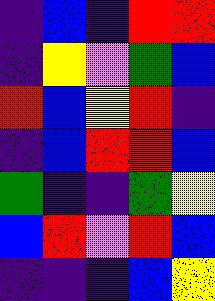[["indigo", "blue", "indigo", "red", "red"], ["indigo", "yellow", "violet", "green", "blue"], ["red", "blue", "yellow", "red", "indigo"], ["indigo", "blue", "red", "red", "blue"], ["green", "indigo", "indigo", "green", "yellow"], ["blue", "red", "violet", "red", "blue"], ["indigo", "indigo", "indigo", "blue", "yellow"]]